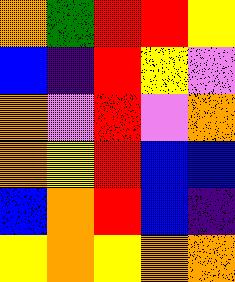[["orange", "green", "red", "red", "yellow"], ["blue", "indigo", "red", "yellow", "violet"], ["orange", "violet", "red", "violet", "orange"], ["orange", "yellow", "red", "blue", "blue"], ["blue", "orange", "red", "blue", "indigo"], ["yellow", "orange", "yellow", "orange", "orange"]]